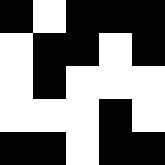[["black", "white", "black", "black", "black"], ["white", "black", "black", "white", "black"], ["white", "black", "white", "white", "white"], ["white", "white", "white", "black", "white"], ["black", "black", "white", "black", "black"]]